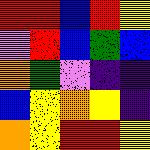[["red", "red", "blue", "red", "yellow"], ["violet", "red", "blue", "green", "blue"], ["orange", "green", "violet", "indigo", "indigo"], ["blue", "yellow", "orange", "yellow", "indigo"], ["orange", "yellow", "red", "red", "yellow"]]